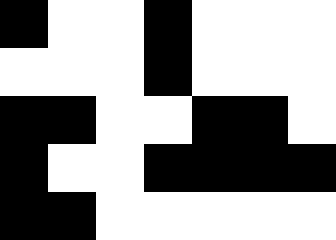[["black", "white", "white", "black", "white", "white", "white"], ["white", "white", "white", "black", "white", "white", "white"], ["black", "black", "white", "white", "black", "black", "white"], ["black", "white", "white", "black", "black", "black", "black"], ["black", "black", "white", "white", "white", "white", "white"]]